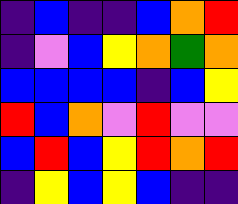[["indigo", "blue", "indigo", "indigo", "blue", "orange", "red"], ["indigo", "violet", "blue", "yellow", "orange", "green", "orange"], ["blue", "blue", "blue", "blue", "indigo", "blue", "yellow"], ["red", "blue", "orange", "violet", "red", "violet", "violet"], ["blue", "red", "blue", "yellow", "red", "orange", "red"], ["indigo", "yellow", "blue", "yellow", "blue", "indigo", "indigo"]]